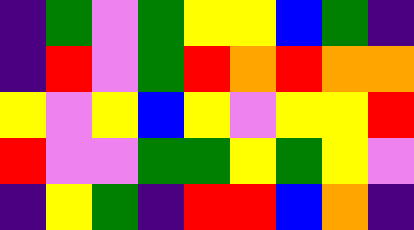[["indigo", "green", "violet", "green", "yellow", "yellow", "blue", "green", "indigo"], ["indigo", "red", "violet", "green", "red", "orange", "red", "orange", "orange"], ["yellow", "violet", "yellow", "blue", "yellow", "violet", "yellow", "yellow", "red"], ["red", "violet", "violet", "green", "green", "yellow", "green", "yellow", "violet"], ["indigo", "yellow", "green", "indigo", "red", "red", "blue", "orange", "indigo"]]